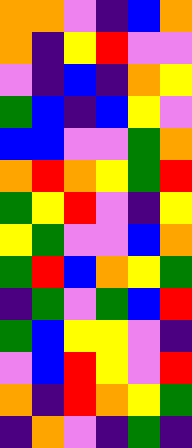[["orange", "orange", "violet", "indigo", "blue", "orange"], ["orange", "indigo", "yellow", "red", "violet", "violet"], ["violet", "indigo", "blue", "indigo", "orange", "yellow"], ["green", "blue", "indigo", "blue", "yellow", "violet"], ["blue", "blue", "violet", "violet", "green", "orange"], ["orange", "red", "orange", "yellow", "green", "red"], ["green", "yellow", "red", "violet", "indigo", "yellow"], ["yellow", "green", "violet", "violet", "blue", "orange"], ["green", "red", "blue", "orange", "yellow", "green"], ["indigo", "green", "violet", "green", "blue", "red"], ["green", "blue", "yellow", "yellow", "violet", "indigo"], ["violet", "blue", "red", "yellow", "violet", "red"], ["orange", "indigo", "red", "orange", "yellow", "green"], ["indigo", "orange", "violet", "indigo", "green", "indigo"]]